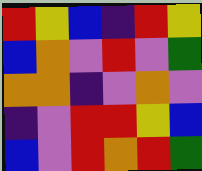[["red", "yellow", "blue", "indigo", "red", "yellow"], ["blue", "orange", "violet", "red", "violet", "green"], ["orange", "orange", "indigo", "violet", "orange", "violet"], ["indigo", "violet", "red", "red", "yellow", "blue"], ["blue", "violet", "red", "orange", "red", "green"]]